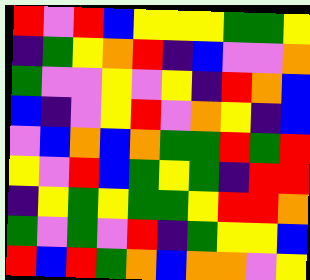[["red", "violet", "red", "blue", "yellow", "yellow", "yellow", "green", "green", "yellow"], ["indigo", "green", "yellow", "orange", "red", "indigo", "blue", "violet", "violet", "orange"], ["green", "violet", "violet", "yellow", "violet", "yellow", "indigo", "red", "orange", "blue"], ["blue", "indigo", "violet", "yellow", "red", "violet", "orange", "yellow", "indigo", "blue"], ["violet", "blue", "orange", "blue", "orange", "green", "green", "red", "green", "red"], ["yellow", "violet", "red", "blue", "green", "yellow", "green", "indigo", "red", "red"], ["indigo", "yellow", "green", "yellow", "green", "green", "yellow", "red", "red", "orange"], ["green", "violet", "green", "violet", "red", "indigo", "green", "yellow", "yellow", "blue"], ["red", "blue", "red", "green", "orange", "blue", "orange", "orange", "violet", "yellow"]]